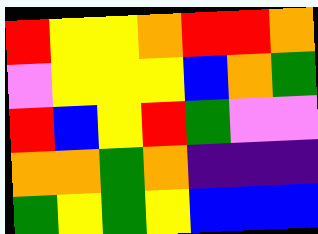[["red", "yellow", "yellow", "orange", "red", "red", "orange"], ["violet", "yellow", "yellow", "yellow", "blue", "orange", "green"], ["red", "blue", "yellow", "red", "green", "violet", "violet"], ["orange", "orange", "green", "orange", "indigo", "indigo", "indigo"], ["green", "yellow", "green", "yellow", "blue", "blue", "blue"]]